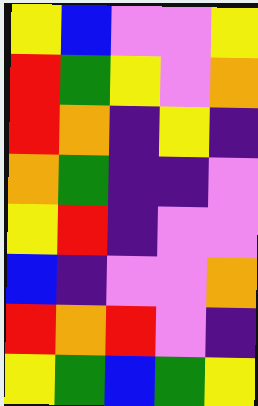[["yellow", "blue", "violet", "violet", "yellow"], ["red", "green", "yellow", "violet", "orange"], ["red", "orange", "indigo", "yellow", "indigo"], ["orange", "green", "indigo", "indigo", "violet"], ["yellow", "red", "indigo", "violet", "violet"], ["blue", "indigo", "violet", "violet", "orange"], ["red", "orange", "red", "violet", "indigo"], ["yellow", "green", "blue", "green", "yellow"]]